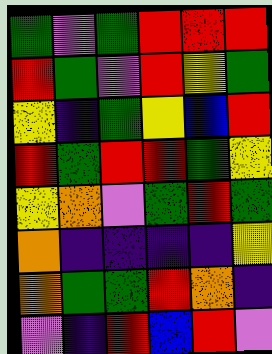[["green", "violet", "green", "red", "red", "red"], ["red", "green", "violet", "red", "yellow", "green"], ["yellow", "indigo", "green", "yellow", "blue", "red"], ["red", "green", "red", "red", "green", "yellow"], ["yellow", "orange", "violet", "green", "red", "green"], ["orange", "indigo", "indigo", "indigo", "indigo", "yellow"], ["orange", "green", "green", "red", "orange", "indigo"], ["violet", "indigo", "red", "blue", "red", "violet"]]